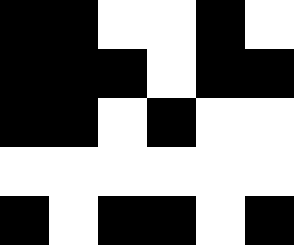[["black", "black", "white", "white", "black", "white"], ["black", "black", "black", "white", "black", "black"], ["black", "black", "white", "black", "white", "white"], ["white", "white", "white", "white", "white", "white"], ["black", "white", "black", "black", "white", "black"]]